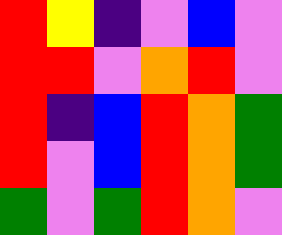[["red", "yellow", "indigo", "violet", "blue", "violet"], ["red", "red", "violet", "orange", "red", "violet"], ["red", "indigo", "blue", "red", "orange", "green"], ["red", "violet", "blue", "red", "orange", "green"], ["green", "violet", "green", "red", "orange", "violet"]]